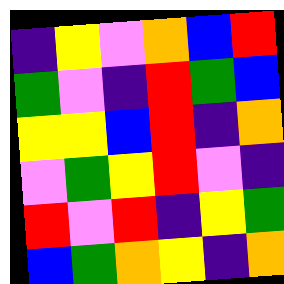[["indigo", "yellow", "violet", "orange", "blue", "red"], ["green", "violet", "indigo", "red", "green", "blue"], ["yellow", "yellow", "blue", "red", "indigo", "orange"], ["violet", "green", "yellow", "red", "violet", "indigo"], ["red", "violet", "red", "indigo", "yellow", "green"], ["blue", "green", "orange", "yellow", "indigo", "orange"]]